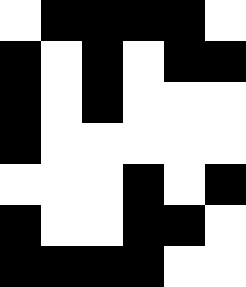[["white", "black", "black", "black", "black", "white"], ["black", "white", "black", "white", "black", "black"], ["black", "white", "black", "white", "white", "white"], ["black", "white", "white", "white", "white", "white"], ["white", "white", "white", "black", "white", "black"], ["black", "white", "white", "black", "black", "white"], ["black", "black", "black", "black", "white", "white"]]